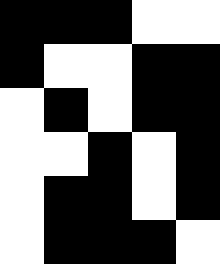[["black", "black", "black", "white", "white"], ["black", "white", "white", "black", "black"], ["white", "black", "white", "black", "black"], ["white", "white", "black", "white", "black"], ["white", "black", "black", "white", "black"], ["white", "black", "black", "black", "white"]]